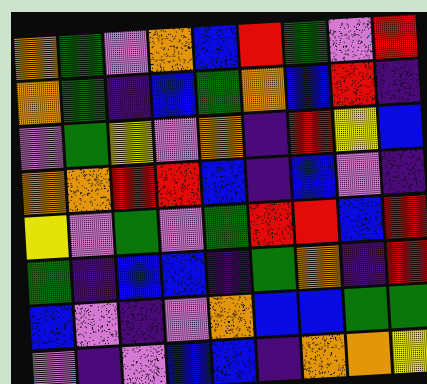[["orange", "green", "violet", "orange", "blue", "red", "green", "violet", "red"], ["orange", "green", "indigo", "blue", "green", "orange", "blue", "red", "indigo"], ["violet", "green", "yellow", "violet", "orange", "indigo", "red", "yellow", "blue"], ["orange", "orange", "red", "red", "blue", "indigo", "blue", "violet", "indigo"], ["yellow", "violet", "green", "violet", "green", "red", "red", "blue", "red"], ["green", "indigo", "blue", "blue", "indigo", "green", "orange", "indigo", "red"], ["blue", "violet", "indigo", "violet", "orange", "blue", "blue", "green", "green"], ["violet", "indigo", "violet", "blue", "blue", "indigo", "orange", "orange", "yellow"]]